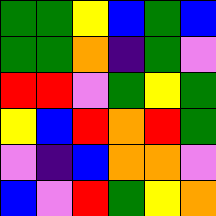[["green", "green", "yellow", "blue", "green", "blue"], ["green", "green", "orange", "indigo", "green", "violet"], ["red", "red", "violet", "green", "yellow", "green"], ["yellow", "blue", "red", "orange", "red", "green"], ["violet", "indigo", "blue", "orange", "orange", "violet"], ["blue", "violet", "red", "green", "yellow", "orange"]]